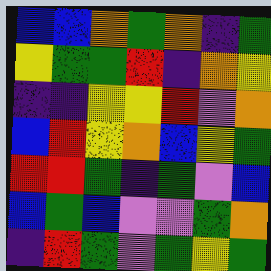[["blue", "blue", "orange", "green", "orange", "indigo", "green"], ["yellow", "green", "green", "red", "indigo", "orange", "yellow"], ["indigo", "indigo", "yellow", "yellow", "red", "violet", "orange"], ["blue", "red", "yellow", "orange", "blue", "yellow", "green"], ["red", "red", "green", "indigo", "green", "violet", "blue"], ["blue", "green", "blue", "violet", "violet", "green", "orange"], ["indigo", "red", "green", "violet", "green", "yellow", "green"]]